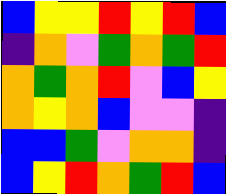[["blue", "yellow", "yellow", "red", "yellow", "red", "blue"], ["indigo", "orange", "violet", "green", "orange", "green", "red"], ["orange", "green", "orange", "red", "violet", "blue", "yellow"], ["orange", "yellow", "orange", "blue", "violet", "violet", "indigo"], ["blue", "blue", "green", "violet", "orange", "orange", "indigo"], ["blue", "yellow", "red", "orange", "green", "red", "blue"]]